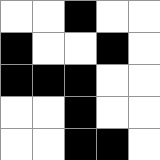[["white", "white", "black", "white", "white"], ["black", "white", "white", "black", "white"], ["black", "black", "black", "white", "white"], ["white", "white", "black", "white", "white"], ["white", "white", "black", "black", "white"]]